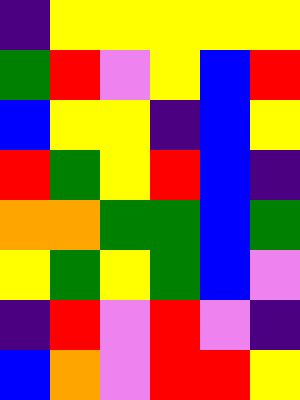[["indigo", "yellow", "yellow", "yellow", "yellow", "yellow"], ["green", "red", "violet", "yellow", "blue", "red"], ["blue", "yellow", "yellow", "indigo", "blue", "yellow"], ["red", "green", "yellow", "red", "blue", "indigo"], ["orange", "orange", "green", "green", "blue", "green"], ["yellow", "green", "yellow", "green", "blue", "violet"], ["indigo", "red", "violet", "red", "violet", "indigo"], ["blue", "orange", "violet", "red", "red", "yellow"]]